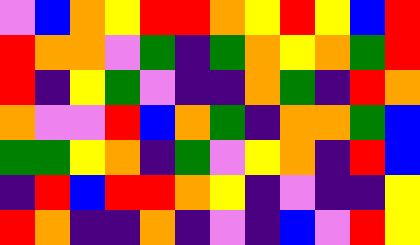[["violet", "blue", "orange", "yellow", "red", "red", "orange", "yellow", "red", "yellow", "blue", "red"], ["red", "orange", "orange", "violet", "green", "indigo", "green", "orange", "yellow", "orange", "green", "red"], ["red", "indigo", "yellow", "green", "violet", "indigo", "indigo", "orange", "green", "indigo", "red", "orange"], ["orange", "violet", "violet", "red", "blue", "orange", "green", "indigo", "orange", "orange", "green", "blue"], ["green", "green", "yellow", "orange", "indigo", "green", "violet", "yellow", "orange", "indigo", "red", "blue"], ["indigo", "red", "blue", "red", "red", "orange", "yellow", "indigo", "violet", "indigo", "indigo", "yellow"], ["red", "orange", "indigo", "indigo", "orange", "indigo", "violet", "indigo", "blue", "violet", "red", "yellow"]]